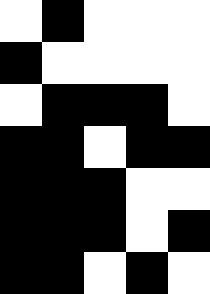[["white", "black", "white", "white", "white"], ["black", "white", "white", "white", "white"], ["white", "black", "black", "black", "white"], ["black", "black", "white", "black", "black"], ["black", "black", "black", "white", "white"], ["black", "black", "black", "white", "black"], ["black", "black", "white", "black", "white"]]